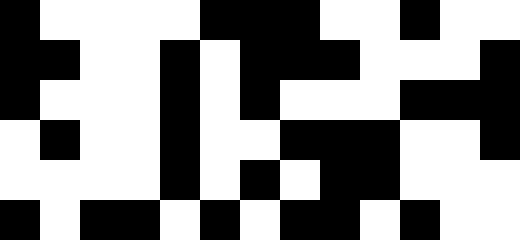[["black", "white", "white", "white", "white", "black", "black", "black", "white", "white", "black", "white", "white"], ["black", "black", "white", "white", "black", "white", "black", "black", "black", "white", "white", "white", "black"], ["black", "white", "white", "white", "black", "white", "black", "white", "white", "white", "black", "black", "black"], ["white", "black", "white", "white", "black", "white", "white", "black", "black", "black", "white", "white", "black"], ["white", "white", "white", "white", "black", "white", "black", "white", "black", "black", "white", "white", "white"], ["black", "white", "black", "black", "white", "black", "white", "black", "black", "white", "black", "white", "white"]]